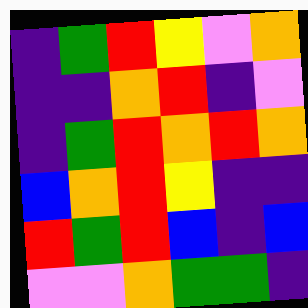[["indigo", "green", "red", "yellow", "violet", "orange"], ["indigo", "indigo", "orange", "red", "indigo", "violet"], ["indigo", "green", "red", "orange", "red", "orange"], ["blue", "orange", "red", "yellow", "indigo", "indigo"], ["red", "green", "red", "blue", "indigo", "blue"], ["violet", "violet", "orange", "green", "green", "indigo"]]